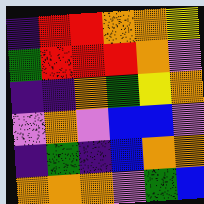[["indigo", "red", "red", "orange", "orange", "yellow"], ["green", "red", "red", "red", "orange", "violet"], ["indigo", "indigo", "orange", "green", "yellow", "orange"], ["violet", "orange", "violet", "blue", "blue", "violet"], ["indigo", "green", "indigo", "blue", "orange", "orange"], ["orange", "orange", "orange", "violet", "green", "blue"]]